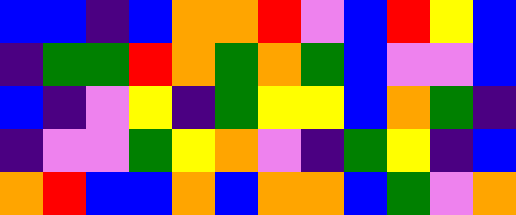[["blue", "blue", "indigo", "blue", "orange", "orange", "red", "violet", "blue", "red", "yellow", "blue"], ["indigo", "green", "green", "red", "orange", "green", "orange", "green", "blue", "violet", "violet", "blue"], ["blue", "indigo", "violet", "yellow", "indigo", "green", "yellow", "yellow", "blue", "orange", "green", "indigo"], ["indigo", "violet", "violet", "green", "yellow", "orange", "violet", "indigo", "green", "yellow", "indigo", "blue"], ["orange", "red", "blue", "blue", "orange", "blue", "orange", "orange", "blue", "green", "violet", "orange"]]